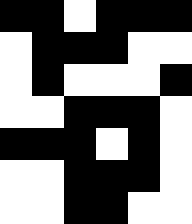[["black", "black", "white", "black", "black", "black"], ["white", "black", "black", "black", "white", "white"], ["white", "black", "white", "white", "white", "black"], ["white", "white", "black", "black", "black", "white"], ["black", "black", "black", "white", "black", "white"], ["white", "white", "black", "black", "black", "white"], ["white", "white", "black", "black", "white", "white"]]